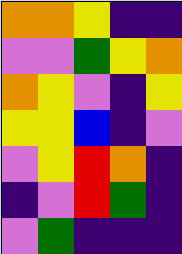[["orange", "orange", "yellow", "indigo", "indigo"], ["violet", "violet", "green", "yellow", "orange"], ["orange", "yellow", "violet", "indigo", "yellow"], ["yellow", "yellow", "blue", "indigo", "violet"], ["violet", "yellow", "red", "orange", "indigo"], ["indigo", "violet", "red", "green", "indigo"], ["violet", "green", "indigo", "indigo", "indigo"]]